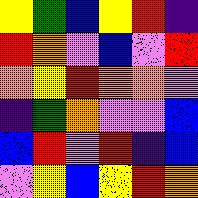[["yellow", "green", "blue", "yellow", "red", "indigo"], ["red", "orange", "violet", "blue", "violet", "red"], ["orange", "yellow", "red", "orange", "orange", "violet"], ["indigo", "green", "orange", "violet", "violet", "blue"], ["blue", "red", "violet", "red", "indigo", "blue"], ["violet", "yellow", "blue", "yellow", "red", "orange"]]